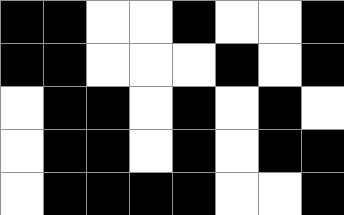[["black", "black", "white", "white", "black", "white", "white", "black"], ["black", "black", "white", "white", "white", "black", "white", "black"], ["white", "black", "black", "white", "black", "white", "black", "white"], ["white", "black", "black", "white", "black", "white", "black", "black"], ["white", "black", "black", "black", "black", "white", "white", "black"]]